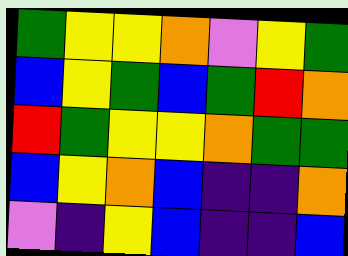[["green", "yellow", "yellow", "orange", "violet", "yellow", "green"], ["blue", "yellow", "green", "blue", "green", "red", "orange"], ["red", "green", "yellow", "yellow", "orange", "green", "green"], ["blue", "yellow", "orange", "blue", "indigo", "indigo", "orange"], ["violet", "indigo", "yellow", "blue", "indigo", "indigo", "blue"]]